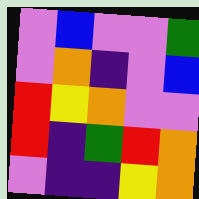[["violet", "blue", "violet", "violet", "green"], ["violet", "orange", "indigo", "violet", "blue"], ["red", "yellow", "orange", "violet", "violet"], ["red", "indigo", "green", "red", "orange"], ["violet", "indigo", "indigo", "yellow", "orange"]]